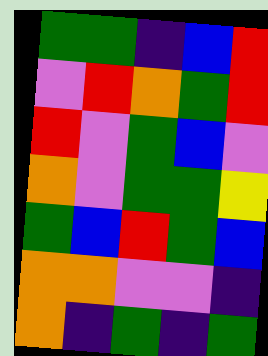[["green", "green", "indigo", "blue", "red"], ["violet", "red", "orange", "green", "red"], ["red", "violet", "green", "blue", "violet"], ["orange", "violet", "green", "green", "yellow"], ["green", "blue", "red", "green", "blue"], ["orange", "orange", "violet", "violet", "indigo"], ["orange", "indigo", "green", "indigo", "green"]]